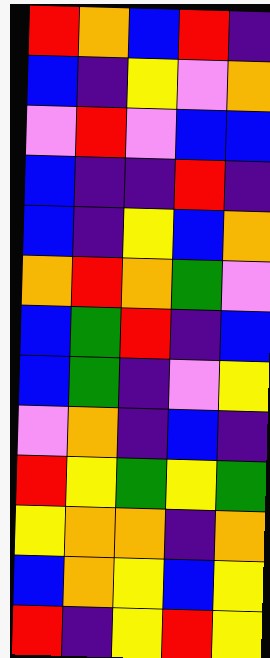[["red", "orange", "blue", "red", "indigo"], ["blue", "indigo", "yellow", "violet", "orange"], ["violet", "red", "violet", "blue", "blue"], ["blue", "indigo", "indigo", "red", "indigo"], ["blue", "indigo", "yellow", "blue", "orange"], ["orange", "red", "orange", "green", "violet"], ["blue", "green", "red", "indigo", "blue"], ["blue", "green", "indigo", "violet", "yellow"], ["violet", "orange", "indigo", "blue", "indigo"], ["red", "yellow", "green", "yellow", "green"], ["yellow", "orange", "orange", "indigo", "orange"], ["blue", "orange", "yellow", "blue", "yellow"], ["red", "indigo", "yellow", "red", "yellow"]]